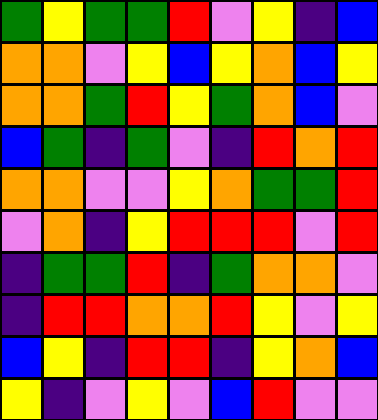[["green", "yellow", "green", "green", "red", "violet", "yellow", "indigo", "blue"], ["orange", "orange", "violet", "yellow", "blue", "yellow", "orange", "blue", "yellow"], ["orange", "orange", "green", "red", "yellow", "green", "orange", "blue", "violet"], ["blue", "green", "indigo", "green", "violet", "indigo", "red", "orange", "red"], ["orange", "orange", "violet", "violet", "yellow", "orange", "green", "green", "red"], ["violet", "orange", "indigo", "yellow", "red", "red", "red", "violet", "red"], ["indigo", "green", "green", "red", "indigo", "green", "orange", "orange", "violet"], ["indigo", "red", "red", "orange", "orange", "red", "yellow", "violet", "yellow"], ["blue", "yellow", "indigo", "red", "red", "indigo", "yellow", "orange", "blue"], ["yellow", "indigo", "violet", "yellow", "violet", "blue", "red", "violet", "violet"]]